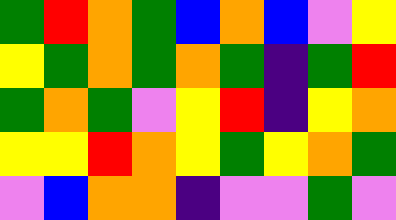[["green", "red", "orange", "green", "blue", "orange", "blue", "violet", "yellow"], ["yellow", "green", "orange", "green", "orange", "green", "indigo", "green", "red"], ["green", "orange", "green", "violet", "yellow", "red", "indigo", "yellow", "orange"], ["yellow", "yellow", "red", "orange", "yellow", "green", "yellow", "orange", "green"], ["violet", "blue", "orange", "orange", "indigo", "violet", "violet", "green", "violet"]]